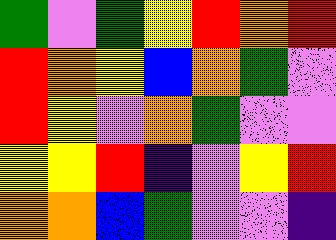[["green", "violet", "green", "yellow", "red", "orange", "red"], ["red", "orange", "yellow", "blue", "orange", "green", "violet"], ["red", "yellow", "violet", "orange", "green", "violet", "violet"], ["yellow", "yellow", "red", "indigo", "violet", "yellow", "red"], ["orange", "orange", "blue", "green", "violet", "violet", "indigo"]]